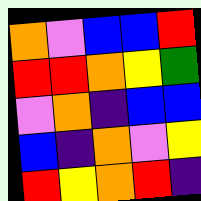[["orange", "violet", "blue", "blue", "red"], ["red", "red", "orange", "yellow", "green"], ["violet", "orange", "indigo", "blue", "blue"], ["blue", "indigo", "orange", "violet", "yellow"], ["red", "yellow", "orange", "red", "indigo"]]